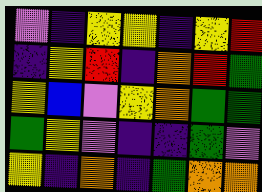[["violet", "indigo", "yellow", "yellow", "indigo", "yellow", "red"], ["indigo", "yellow", "red", "indigo", "orange", "red", "green"], ["yellow", "blue", "violet", "yellow", "orange", "green", "green"], ["green", "yellow", "violet", "indigo", "indigo", "green", "violet"], ["yellow", "indigo", "orange", "indigo", "green", "orange", "orange"]]